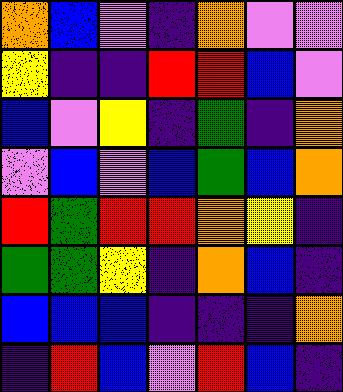[["orange", "blue", "violet", "indigo", "orange", "violet", "violet"], ["yellow", "indigo", "indigo", "red", "red", "blue", "violet"], ["blue", "violet", "yellow", "indigo", "green", "indigo", "orange"], ["violet", "blue", "violet", "blue", "green", "blue", "orange"], ["red", "green", "red", "red", "orange", "yellow", "indigo"], ["green", "green", "yellow", "indigo", "orange", "blue", "indigo"], ["blue", "blue", "blue", "indigo", "indigo", "indigo", "orange"], ["indigo", "red", "blue", "violet", "red", "blue", "indigo"]]